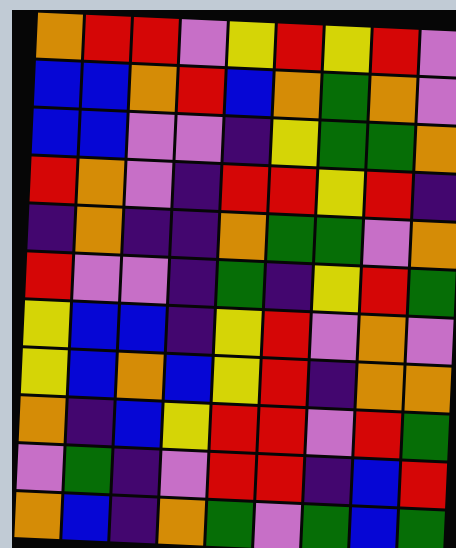[["orange", "red", "red", "violet", "yellow", "red", "yellow", "red", "violet"], ["blue", "blue", "orange", "red", "blue", "orange", "green", "orange", "violet"], ["blue", "blue", "violet", "violet", "indigo", "yellow", "green", "green", "orange"], ["red", "orange", "violet", "indigo", "red", "red", "yellow", "red", "indigo"], ["indigo", "orange", "indigo", "indigo", "orange", "green", "green", "violet", "orange"], ["red", "violet", "violet", "indigo", "green", "indigo", "yellow", "red", "green"], ["yellow", "blue", "blue", "indigo", "yellow", "red", "violet", "orange", "violet"], ["yellow", "blue", "orange", "blue", "yellow", "red", "indigo", "orange", "orange"], ["orange", "indigo", "blue", "yellow", "red", "red", "violet", "red", "green"], ["violet", "green", "indigo", "violet", "red", "red", "indigo", "blue", "red"], ["orange", "blue", "indigo", "orange", "green", "violet", "green", "blue", "green"]]